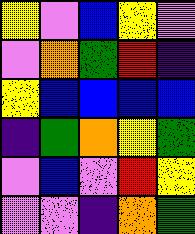[["yellow", "violet", "blue", "yellow", "violet"], ["violet", "orange", "green", "red", "indigo"], ["yellow", "blue", "blue", "blue", "blue"], ["indigo", "green", "orange", "yellow", "green"], ["violet", "blue", "violet", "red", "yellow"], ["violet", "violet", "indigo", "orange", "green"]]